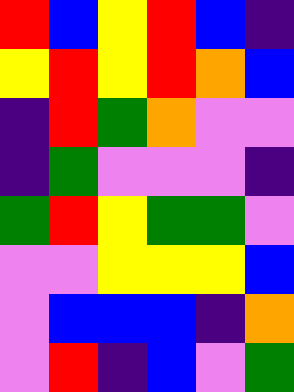[["red", "blue", "yellow", "red", "blue", "indigo"], ["yellow", "red", "yellow", "red", "orange", "blue"], ["indigo", "red", "green", "orange", "violet", "violet"], ["indigo", "green", "violet", "violet", "violet", "indigo"], ["green", "red", "yellow", "green", "green", "violet"], ["violet", "violet", "yellow", "yellow", "yellow", "blue"], ["violet", "blue", "blue", "blue", "indigo", "orange"], ["violet", "red", "indigo", "blue", "violet", "green"]]